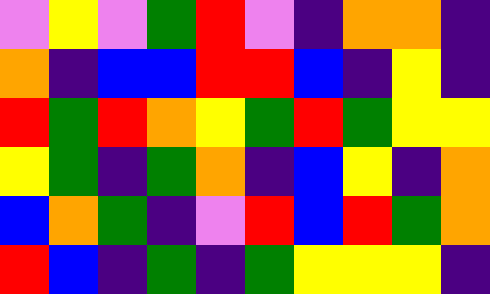[["violet", "yellow", "violet", "green", "red", "violet", "indigo", "orange", "orange", "indigo"], ["orange", "indigo", "blue", "blue", "red", "red", "blue", "indigo", "yellow", "indigo"], ["red", "green", "red", "orange", "yellow", "green", "red", "green", "yellow", "yellow"], ["yellow", "green", "indigo", "green", "orange", "indigo", "blue", "yellow", "indigo", "orange"], ["blue", "orange", "green", "indigo", "violet", "red", "blue", "red", "green", "orange"], ["red", "blue", "indigo", "green", "indigo", "green", "yellow", "yellow", "yellow", "indigo"]]